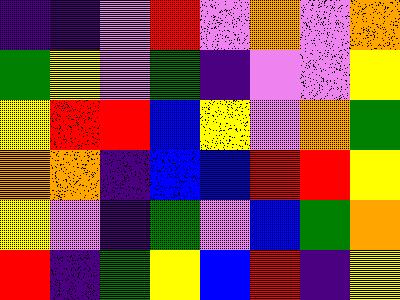[["indigo", "indigo", "violet", "red", "violet", "orange", "violet", "orange"], ["green", "yellow", "violet", "green", "indigo", "violet", "violet", "yellow"], ["yellow", "red", "red", "blue", "yellow", "violet", "orange", "green"], ["orange", "orange", "indigo", "blue", "blue", "red", "red", "yellow"], ["yellow", "violet", "indigo", "green", "violet", "blue", "green", "orange"], ["red", "indigo", "green", "yellow", "blue", "red", "indigo", "yellow"]]